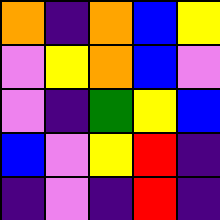[["orange", "indigo", "orange", "blue", "yellow"], ["violet", "yellow", "orange", "blue", "violet"], ["violet", "indigo", "green", "yellow", "blue"], ["blue", "violet", "yellow", "red", "indigo"], ["indigo", "violet", "indigo", "red", "indigo"]]